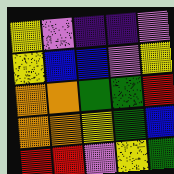[["yellow", "violet", "indigo", "indigo", "violet"], ["yellow", "blue", "blue", "violet", "yellow"], ["orange", "orange", "green", "green", "red"], ["orange", "orange", "yellow", "green", "blue"], ["red", "red", "violet", "yellow", "green"]]